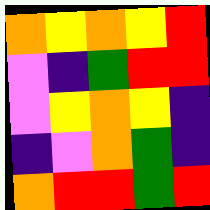[["orange", "yellow", "orange", "yellow", "red"], ["violet", "indigo", "green", "red", "red"], ["violet", "yellow", "orange", "yellow", "indigo"], ["indigo", "violet", "orange", "green", "indigo"], ["orange", "red", "red", "green", "red"]]